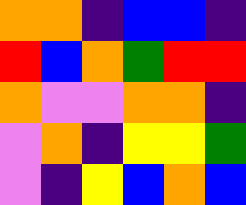[["orange", "orange", "indigo", "blue", "blue", "indigo"], ["red", "blue", "orange", "green", "red", "red"], ["orange", "violet", "violet", "orange", "orange", "indigo"], ["violet", "orange", "indigo", "yellow", "yellow", "green"], ["violet", "indigo", "yellow", "blue", "orange", "blue"]]